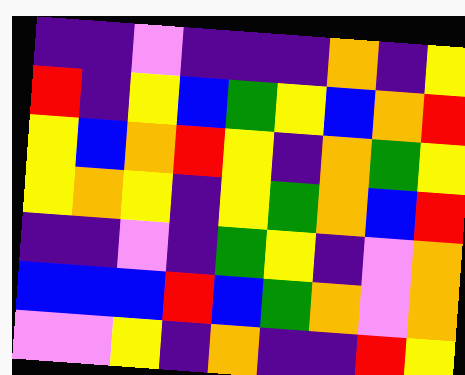[["indigo", "indigo", "violet", "indigo", "indigo", "indigo", "orange", "indigo", "yellow"], ["red", "indigo", "yellow", "blue", "green", "yellow", "blue", "orange", "red"], ["yellow", "blue", "orange", "red", "yellow", "indigo", "orange", "green", "yellow"], ["yellow", "orange", "yellow", "indigo", "yellow", "green", "orange", "blue", "red"], ["indigo", "indigo", "violet", "indigo", "green", "yellow", "indigo", "violet", "orange"], ["blue", "blue", "blue", "red", "blue", "green", "orange", "violet", "orange"], ["violet", "violet", "yellow", "indigo", "orange", "indigo", "indigo", "red", "yellow"]]